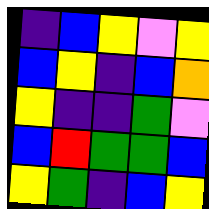[["indigo", "blue", "yellow", "violet", "yellow"], ["blue", "yellow", "indigo", "blue", "orange"], ["yellow", "indigo", "indigo", "green", "violet"], ["blue", "red", "green", "green", "blue"], ["yellow", "green", "indigo", "blue", "yellow"]]